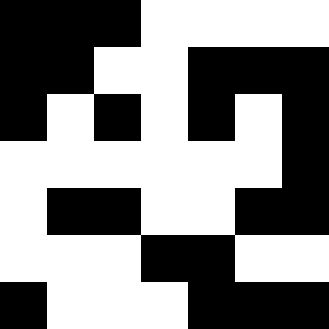[["black", "black", "black", "white", "white", "white", "white"], ["black", "black", "white", "white", "black", "black", "black"], ["black", "white", "black", "white", "black", "white", "black"], ["white", "white", "white", "white", "white", "white", "black"], ["white", "black", "black", "white", "white", "black", "black"], ["white", "white", "white", "black", "black", "white", "white"], ["black", "white", "white", "white", "black", "black", "black"]]